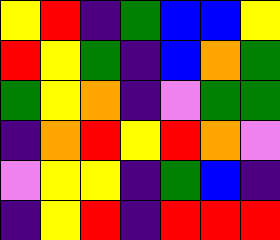[["yellow", "red", "indigo", "green", "blue", "blue", "yellow"], ["red", "yellow", "green", "indigo", "blue", "orange", "green"], ["green", "yellow", "orange", "indigo", "violet", "green", "green"], ["indigo", "orange", "red", "yellow", "red", "orange", "violet"], ["violet", "yellow", "yellow", "indigo", "green", "blue", "indigo"], ["indigo", "yellow", "red", "indigo", "red", "red", "red"]]